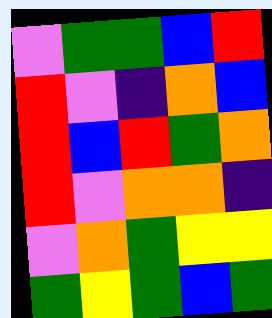[["violet", "green", "green", "blue", "red"], ["red", "violet", "indigo", "orange", "blue"], ["red", "blue", "red", "green", "orange"], ["red", "violet", "orange", "orange", "indigo"], ["violet", "orange", "green", "yellow", "yellow"], ["green", "yellow", "green", "blue", "green"]]